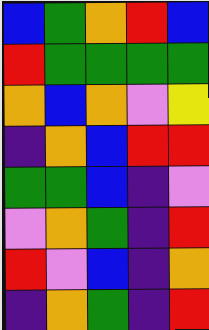[["blue", "green", "orange", "red", "blue"], ["red", "green", "green", "green", "green"], ["orange", "blue", "orange", "violet", "yellow"], ["indigo", "orange", "blue", "red", "red"], ["green", "green", "blue", "indigo", "violet"], ["violet", "orange", "green", "indigo", "red"], ["red", "violet", "blue", "indigo", "orange"], ["indigo", "orange", "green", "indigo", "red"]]